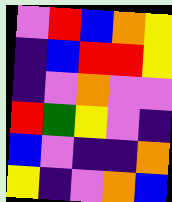[["violet", "red", "blue", "orange", "yellow"], ["indigo", "blue", "red", "red", "yellow"], ["indigo", "violet", "orange", "violet", "violet"], ["red", "green", "yellow", "violet", "indigo"], ["blue", "violet", "indigo", "indigo", "orange"], ["yellow", "indigo", "violet", "orange", "blue"]]